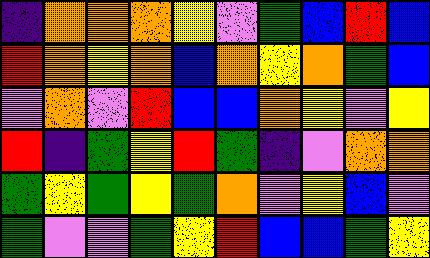[["indigo", "orange", "orange", "orange", "yellow", "violet", "green", "blue", "red", "blue"], ["red", "orange", "yellow", "orange", "blue", "orange", "yellow", "orange", "green", "blue"], ["violet", "orange", "violet", "red", "blue", "blue", "orange", "yellow", "violet", "yellow"], ["red", "indigo", "green", "yellow", "red", "green", "indigo", "violet", "orange", "orange"], ["green", "yellow", "green", "yellow", "green", "orange", "violet", "yellow", "blue", "violet"], ["green", "violet", "violet", "green", "yellow", "red", "blue", "blue", "green", "yellow"]]